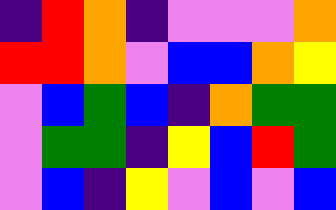[["indigo", "red", "orange", "indigo", "violet", "violet", "violet", "orange"], ["red", "red", "orange", "violet", "blue", "blue", "orange", "yellow"], ["violet", "blue", "green", "blue", "indigo", "orange", "green", "green"], ["violet", "green", "green", "indigo", "yellow", "blue", "red", "green"], ["violet", "blue", "indigo", "yellow", "violet", "blue", "violet", "blue"]]